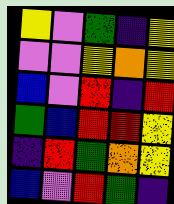[["yellow", "violet", "green", "indigo", "yellow"], ["violet", "violet", "yellow", "orange", "yellow"], ["blue", "violet", "red", "indigo", "red"], ["green", "blue", "red", "red", "yellow"], ["indigo", "red", "green", "orange", "yellow"], ["blue", "violet", "red", "green", "indigo"]]